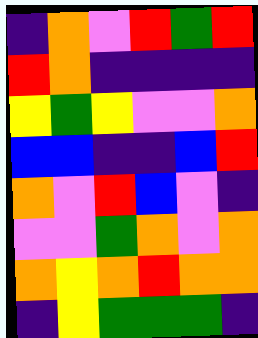[["indigo", "orange", "violet", "red", "green", "red"], ["red", "orange", "indigo", "indigo", "indigo", "indigo"], ["yellow", "green", "yellow", "violet", "violet", "orange"], ["blue", "blue", "indigo", "indigo", "blue", "red"], ["orange", "violet", "red", "blue", "violet", "indigo"], ["violet", "violet", "green", "orange", "violet", "orange"], ["orange", "yellow", "orange", "red", "orange", "orange"], ["indigo", "yellow", "green", "green", "green", "indigo"]]